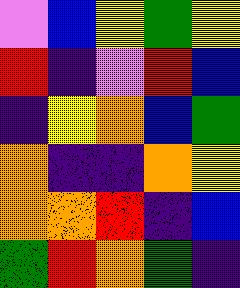[["violet", "blue", "yellow", "green", "yellow"], ["red", "indigo", "violet", "red", "blue"], ["indigo", "yellow", "orange", "blue", "green"], ["orange", "indigo", "indigo", "orange", "yellow"], ["orange", "orange", "red", "indigo", "blue"], ["green", "red", "orange", "green", "indigo"]]